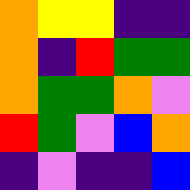[["orange", "yellow", "yellow", "indigo", "indigo"], ["orange", "indigo", "red", "green", "green"], ["orange", "green", "green", "orange", "violet"], ["red", "green", "violet", "blue", "orange"], ["indigo", "violet", "indigo", "indigo", "blue"]]